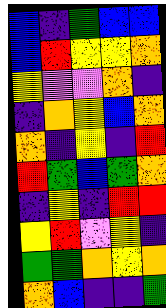[["blue", "indigo", "green", "blue", "blue"], ["blue", "red", "yellow", "yellow", "orange"], ["yellow", "violet", "violet", "orange", "indigo"], ["indigo", "orange", "yellow", "blue", "orange"], ["orange", "indigo", "yellow", "indigo", "red"], ["red", "green", "blue", "green", "orange"], ["indigo", "yellow", "indigo", "red", "red"], ["yellow", "red", "violet", "yellow", "indigo"], ["green", "green", "orange", "yellow", "orange"], ["orange", "blue", "indigo", "indigo", "green"]]